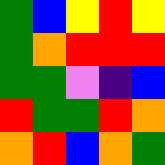[["green", "blue", "yellow", "red", "yellow"], ["green", "orange", "red", "red", "red"], ["green", "green", "violet", "indigo", "blue"], ["red", "green", "green", "red", "orange"], ["orange", "red", "blue", "orange", "green"]]